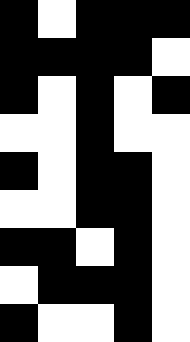[["black", "white", "black", "black", "black"], ["black", "black", "black", "black", "white"], ["black", "white", "black", "white", "black"], ["white", "white", "black", "white", "white"], ["black", "white", "black", "black", "white"], ["white", "white", "black", "black", "white"], ["black", "black", "white", "black", "white"], ["white", "black", "black", "black", "white"], ["black", "white", "white", "black", "white"]]